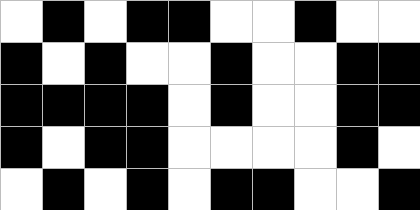[["white", "black", "white", "black", "black", "white", "white", "black", "white", "white"], ["black", "white", "black", "white", "white", "black", "white", "white", "black", "black"], ["black", "black", "black", "black", "white", "black", "white", "white", "black", "black"], ["black", "white", "black", "black", "white", "white", "white", "white", "black", "white"], ["white", "black", "white", "black", "white", "black", "black", "white", "white", "black"]]